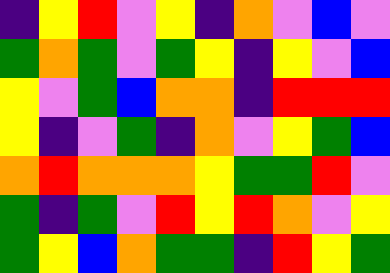[["indigo", "yellow", "red", "violet", "yellow", "indigo", "orange", "violet", "blue", "violet"], ["green", "orange", "green", "violet", "green", "yellow", "indigo", "yellow", "violet", "blue"], ["yellow", "violet", "green", "blue", "orange", "orange", "indigo", "red", "red", "red"], ["yellow", "indigo", "violet", "green", "indigo", "orange", "violet", "yellow", "green", "blue"], ["orange", "red", "orange", "orange", "orange", "yellow", "green", "green", "red", "violet"], ["green", "indigo", "green", "violet", "red", "yellow", "red", "orange", "violet", "yellow"], ["green", "yellow", "blue", "orange", "green", "green", "indigo", "red", "yellow", "green"]]